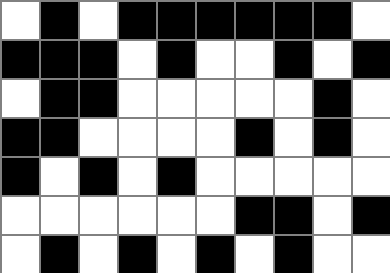[["white", "black", "white", "black", "black", "black", "black", "black", "black", "white"], ["black", "black", "black", "white", "black", "white", "white", "black", "white", "black"], ["white", "black", "black", "white", "white", "white", "white", "white", "black", "white"], ["black", "black", "white", "white", "white", "white", "black", "white", "black", "white"], ["black", "white", "black", "white", "black", "white", "white", "white", "white", "white"], ["white", "white", "white", "white", "white", "white", "black", "black", "white", "black"], ["white", "black", "white", "black", "white", "black", "white", "black", "white", "white"]]